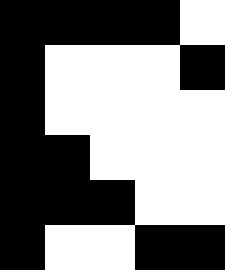[["black", "black", "black", "black", "white"], ["black", "white", "white", "white", "black"], ["black", "white", "white", "white", "white"], ["black", "black", "white", "white", "white"], ["black", "black", "black", "white", "white"], ["black", "white", "white", "black", "black"]]